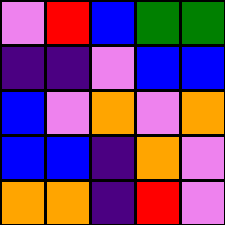[["violet", "red", "blue", "green", "green"], ["indigo", "indigo", "violet", "blue", "blue"], ["blue", "violet", "orange", "violet", "orange"], ["blue", "blue", "indigo", "orange", "violet"], ["orange", "orange", "indigo", "red", "violet"]]